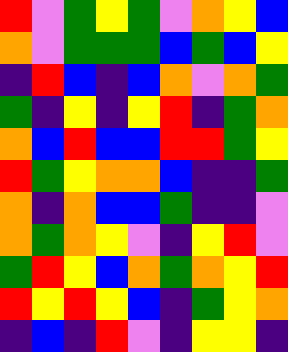[["red", "violet", "green", "yellow", "green", "violet", "orange", "yellow", "blue"], ["orange", "violet", "green", "green", "green", "blue", "green", "blue", "yellow"], ["indigo", "red", "blue", "indigo", "blue", "orange", "violet", "orange", "green"], ["green", "indigo", "yellow", "indigo", "yellow", "red", "indigo", "green", "orange"], ["orange", "blue", "red", "blue", "blue", "red", "red", "green", "yellow"], ["red", "green", "yellow", "orange", "orange", "blue", "indigo", "indigo", "green"], ["orange", "indigo", "orange", "blue", "blue", "green", "indigo", "indigo", "violet"], ["orange", "green", "orange", "yellow", "violet", "indigo", "yellow", "red", "violet"], ["green", "red", "yellow", "blue", "orange", "green", "orange", "yellow", "red"], ["red", "yellow", "red", "yellow", "blue", "indigo", "green", "yellow", "orange"], ["indigo", "blue", "indigo", "red", "violet", "indigo", "yellow", "yellow", "indigo"]]